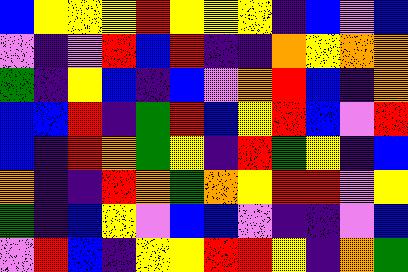[["blue", "yellow", "yellow", "yellow", "red", "yellow", "yellow", "yellow", "indigo", "blue", "violet", "blue"], ["violet", "indigo", "violet", "red", "blue", "red", "indigo", "indigo", "orange", "yellow", "orange", "orange"], ["green", "indigo", "yellow", "blue", "indigo", "blue", "violet", "orange", "red", "blue", "indigo", "orange"], ["blue", "blue", "red", "indigo", "green", "red", "blue", "yellow", "red", "blue", "violet", "red"], ["blue", "indigo", "red", "orange", "green", "yellow", "indigo", "red", "green", "yellow", "indigo", "blue"], ["orange", "indigo", "indigo", "red", "orange", "green", "orange", "yellow", "red", "red", "violet", "yellow"], ["green", "indigo", "blue", "yellow", "violet", "blue", "blue", "violet", "indigo", "indigo", "violet", "blue"], ["violet", "red", "blue", "indigo", "yellow", "yellow", "red", "red", "yellow", "indigo", "orange", "green"]]